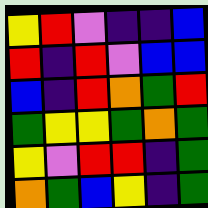[["yellow", "red", "violet", "indigo", "indigo", "blue"], ["red", "indigo", "red", "violet", "blue", "blue"], ["blue", "indigo", "red", "orange", "green", "red"], ["green", "yellow", "yellow", "green", "orange", "green"], ["yellow", "violet", "red", "red", "indigo", "green"], ["orange", "green", "blue", "yellow", "indigo", "green"]]